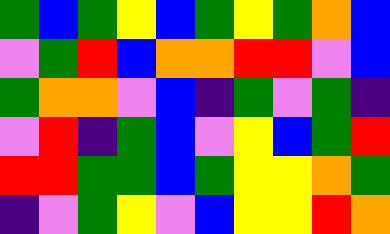[["green", "blue", "green", "yellow", "blue", "green", "yellow", "green", "orange", "blue"], ["violet", "green", "red", "blue", "orange", "orange", "red", "red", "violet", "blue"], ["green", "orange", "orange", "violet", "blue", "indigo", "green", "violet", "green", "indigo"], ["violet", "red", "indigo", "green", "blue", "violet", "yellow", "blue", "green", "red"], ["red", "red", "green", "green", "blue", "green", "yellow", "yellow", "orange", "green"], ["indigo", "violet", "green", "yellow", "violet", "blue", "yellow", "yellow", "red", "orange"]]